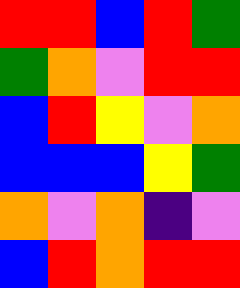[["red", "red", "blue", "red", "green"], ["green", "orange", "violet", "red", "red"], ["blue", "red", "yellow", "violet", "orange"], ["blue", "blue", "blue", "yellow", "green"], ["orange", "violet", "orange", "indigo", "violet"], ["blue", "red", "orange", "red", "red"]]